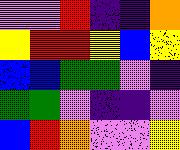[["violet", "violet", "red", "indigo", "indigo", "orange"], ["yellow", "red", "red", "yellow", "blue", "yellow"], ["blue", "blue", "green", "green", "violet", "indigo"], ["green", "green", "violet", "indigo", "indigo", "violet"], ["blue", "red", "orange", "violet", "violet", "yellow"]]